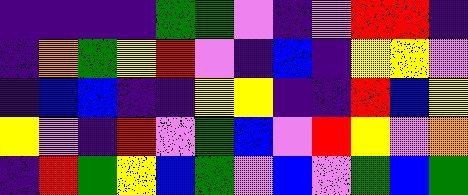[["indigo", "indigo", "indigo", "indigo", "green", "green", "violet", "indigo", "violet", "red", "red", "indigo"], ["indigo", "orange", "green", "yellow", "red", "violet", "indigo", "blue", "indigo", "yellow", "yellow", "violet"], ["indigo", "blue", "blue", "indigo", "indigo", "yellow", "yellow", "indigo", "indigo", "red", "blue", "yellow"], ["yellow", "violet", "indigo", "red", "violet", "green", "blue", "violet", "red", "yellow", "violet", "orange"], ["indigo", "red", "green", "yellow", "blue", "green", "violet", "blue", "violet", "green", "blue", "green"]]